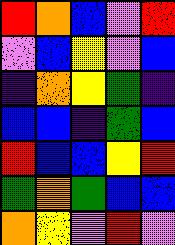[["red", "orange", "blue", "violet", "red"], ["violet", "blue", "yellow", "violet", "blue"], ["indigo", "orange", "yellow", "green", "indigo"], ["blue", "blue", "indigo", "green", "blue"], ["red", "blue", "blue", "yellow", "red"], ["green", "orange", "green", "blue", "blue"], ["orange", "yellow", "violet", "red", "violet"]]